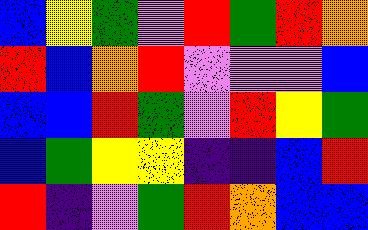[["blue", "yellow", "green", "violet", "red", "green", "red", "orange"], ["red", "blue", "orange", "red", "violet", "violet", "violet", "blue"], ["blue", "blue", "red", "green", "violet", "red", "yellow", "green"], ["blue", "green", "yellow", "yellow", "indigo", "indigo", "blue", "red"], ["red", "indigo", "violet", "green", "red", "orange", "blue", "blue"]]